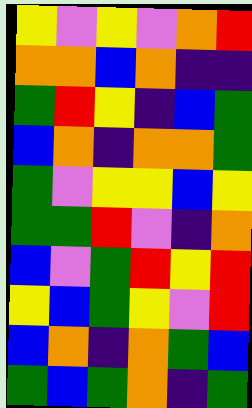[["yellow", "violet", "yellow", "violet", "orange", "red"], ["orange", "orange", "blue", "orange", "indigo", "indigo"], ["green", "red", "yellow", "indigo", "blue", "green"], ["blue", "orange", "indigo", "orange", "orange", "green"], ["green", "violet", "yellow", "yellow", "blue", "yellow"], ["green", "green", "red", "violet", "indigo", "orange"], ["blue", "violet", "green", "red", "yellow", "red"], ["yellow", "blue", "green", "yellow", "violet", "red"], ["blue", "orange", "indigo", "orange", "green", "blue"], ["green", "blue", "green", "orange", "indigo", "green"]]